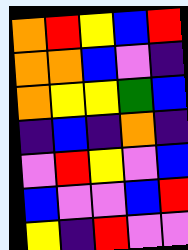[["orange", "red", "yellow", "blue", "red"], ["orange", "orange", "blue", "violet", "indigo"], ["orange", "yellow", "yellow", "green", "blue"], ["indigo", "blue", "indigo", "orange", "indigo"], ["violet", "red", "yellow", "violet", "blue"], ["blue", "violet", "violet", "blue", "red"], ["yellow", "indigo", "red", "violet", "violet"]]